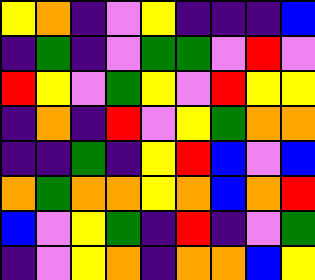[["yellow", "orange", "indigo", "violet", "yellow", "indigo", "indigo", "indigo", "blue"], ["indigo", "green", "indigo", "violet", "green", "green", "violet", "red", "violet"], ["red", "yellow", "violet", "green", "yellow", "violet", "red", "yellow", "yellow"], ["indigo", "orange", "indigo", "red", "violet", "yellow", "green", "orange", "orange"], ["indigo", "indigo", "green", "indigo", "yellow", "red", "blue", "violet", "blue"], ["orange", "green", "orange", "orange", "yellow", "orange", "blue", "orange", "red"], ["blue", "violet", "yellow", "green", "indigo", "red", "indigo", "violet", "green"], ["indigo", "violet", "yellow", "orange", "indigo", "orange", "orange", "blue", "yellow"]]